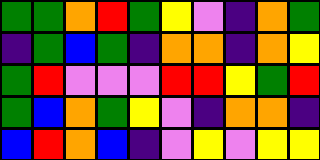[["green", "green", "orange", "red", "green", "yellow", "violet", "indigo", "orange", "green"], ["indigo", "green", "blue", "green", "indigo", "orange", "orange", "indigo", "orange", "yellow"], ["green", "red", "violet", "violet", "violet", "red", "red", "yellow", "green", "red"], ["green", "blue", "orange", "green", "yellow", "violet", "indigo", "orange", "orange", "indigo"], ["blue", "red", "orange", "blue", "indigo", "violet", "yellow", "violet", "yellow", "yellow"]]